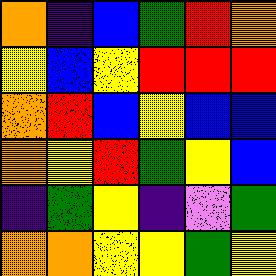[["orange", "indigo", "blue", "green", "red", "orange"], ["yellow", "blue", "yellow", "red", "red", "red"], ["orange", "red", "blue", "yellow", "blue", "blue"], ["orange", "yellow", "red", "green", "yellow", "blue"], ["indigo", "green", "yellow", "indigo", "violet", "green"], ["orange", "orange", "yellow", "yellow", "green", "yellow"]]